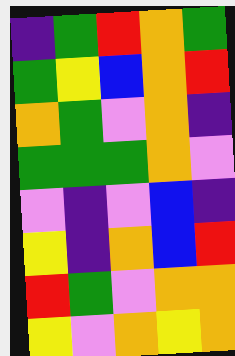[["indigo", "green", "red", "orange", "green"], ["green", "yellow", "blue", "orange", "red"], ["orange", "green", "violet", "orange", "indigo"], ["green", "green", "green", "orange", "violet"], ["violet", "indigo", "violet", "blue", "indigo"], ["yellow", "indigo", "orange", "blue", "red"], ["red", "green", "violet", "orange", "orange"], ["yellow", "violet", "orange", "yellow", "orange"]]